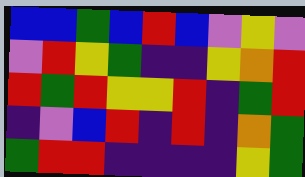[["blue", "blue", "green", "blue", "red", "blue", "violet", "yellow", "violet"], ["violet", "red", "yellow", "green", "indigo", "indigo", "yellow", "orange", "red"], ["red", "green", "red", "yellow", "yellow", "red", "indigo", "green", "red"], ["indigo", "violet", "blue", "red", "indigo", "red", "indigo", "orange", "green"], ["green", "red", "red", "indigo", "indigo", "indigo", "indigo", "yellow", "green"]]